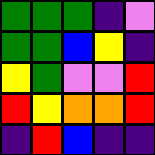[["green", "green", "green", "indigo", "violet"], ["green", "green", "blue", "yellow", "indigo"], ["yellow", "green", "violet", "violet", "red"], ["red", "yellow", "orange", "orange", "red"], ["indigo", "red", "blue", "indigo", "indigo"]]